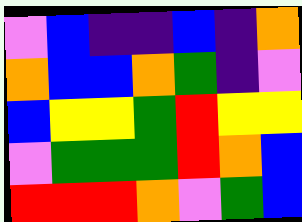[["violet", "blue", "indigo", "indigo", "blue", "indigo", "orange"], ["orange", "blue", "blue", "orange", "green", "indigo", "violet"], ["blue", "yellow", "yellow", "green", "red", "yellow", "yellow"], ["violet", "green", "green", "green", "red", "orange", "blue"], ["red", "red", "red", "orange", "violet", "green", "blue"]]